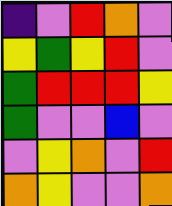[["indigo", "violet", "red", "orange", "violet"], ["yellow", "green", "yellow", "red", "violet"], ["green", "red", "red", "red", "yellow"], ["green", "violet", "violet", "blue", "violet"], ["violet", "yellow", "orange", "violet", "red"], ["orange", "yellow", "violet", "violet", "orange"]]